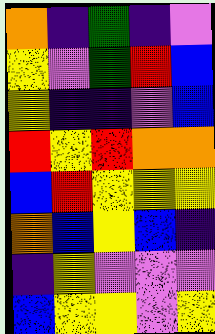[["orange", "indigo", "green", "indigo", "violet"], ["yellow", "violet", "green", "red", "blue"], ["yellow", "indigo", "indigo", "violet", "blue"], ["red", "yellow", "red", "orange", "orange"], ["blue", "red", "yellow", "yellow", "yellow"], ["orange", "blue", "yellow", "blue", "indigo"], ["indigo", "yellow", "violet", "violet", "violet"], ["blue", "yellow", "yellow", "violet", "yellow"]]